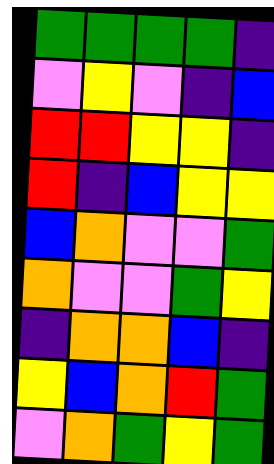[["green", "green", "green", "green", "indigo"], ["violet", "yellow", "violet", "indigo", "blue"], ["red", "red", "yellow", "yellow", "indigo"], ["red", "indigo", "blue", "yellow", "yellow"], ["blue", "orange", "violet", "violet", "green"], ["orange", "violet", "violet", "green", "yellow"], ["indigo", "orange", "orange", "blue", "indigo"], ["yellow", "blue", "orange", "red", "green"], ["violet", "orange", "green", "yellow", "green"]]